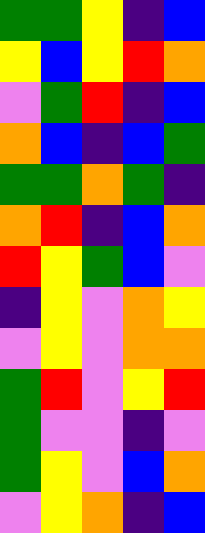[["green", "green", "yellow", "indigo", "blue"], ["yellow", "blue", "yellow", "red", "orange"], ["violet", "green", "red", "indigo", "blue"], ["orange", "blue", "indigo", "blue", "green"], ["green", "green", "orange", "green", "indigo"], ["orange", "red", "indigo", "blue", "orange"], ["red", "yellow", "green", "blue", "violet"], ["indigo", "yellow", "violet", "orange", "yellow"], ["violet", "yellow", "violet", "orange", "orange"], ["green", "red", "violet", "yellow", "red"], ["green", "violet", "violet", "indigo", "violet"], ["green", "yellow", "violet", "blue", "orange"], ["violet", "yellow", "orange", "indigo", "blue"]]